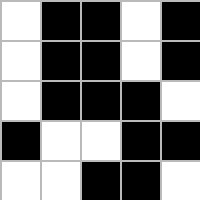[["white", "black", "black", "white", "black"], ["white", "black", "black", "white", "black"], ["white", "black", "black", "black", "white"], ["black", "white", "white", "black", "black"], ["white", "white", "black", "black", "white"]]